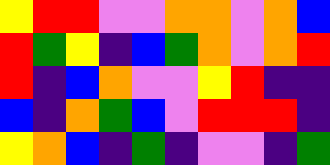[["yellow", "red", "red", "violet", "violet", "orange", "orange", "violet", "orange", "blue"], ["red", "green", "yellow", "indigo", "blue", "green", "orange", "violet", "orange", "red"], ["red", "indigo", "blue", "orange", "violet", "violet", "yellow", "red", "indigo", "indigo"], ["blue", "indigo", "orange", "green", "blue", "violet", "red", "red", "red", "indigo"], ["yellow", "orange", "blue", "indigo", "green", "indigo", "violet", "violet", "indigo", "green"]]